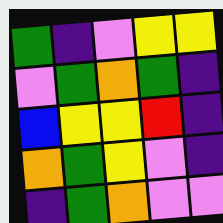[["green", "indigo", "violet", "yellow", "yellow"], ["violet", "green", "orange", "green", "indigo"], ["blue", "yellow", "yellow", "red", "indigo"], ["orange", "green", "yellow", "violet", "indigo"], ["indigo", "green", "orange", "violet", "violet"]]